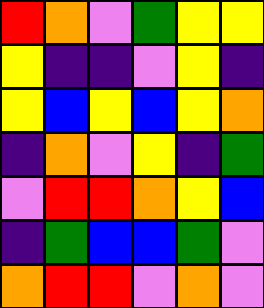[["red", "orange", "violet", "green", "yellow", "yellow"], ["yellow", "indigo", "indigo", "violet", "yellow", "indigo"], ["yellow", "blue", "yellow", "blue", "yellow", "orange"], ["indigo", "orange", "violet", "yellow", "indigo", "green"], ["violet", "red", "red", "orange", "yellow", "blue"], ["indigo", "green", "blue", "blue", "green", "violet"], ["orange", "red", "red", "violet", "orange", "violet"]]